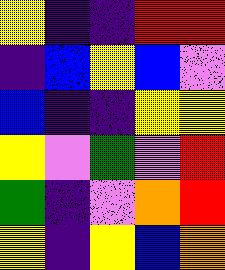[["yellow", "indigo", "indigo", "red", "red"], ["indigo", "blue", "yellow", "blue", "violet"], ["blue", "indigo", "indigo", "yellow", "yellow"], ["yellow", "violet", "green", "violet", "red"], ["green", "indigo", "violet", "orange", "red"], ["yellow", "indigo", "yellow", "blue", "orange"]]